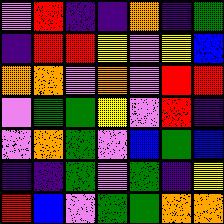[["violet", "red", "indigo", "indigo", "orange", "indigo", "green"], ["indigo", "red", "red", "yellow", "violet", "yellow", "blue"], ["orange", "orange", "violet", "orange", "violet", "red", "red"], ["violet", "green", "green", "yellow", "violet", "red", "indigo"], ["violet", "orange", "green", "violet", "blue", "green", "blue"], ["indigo", "indigo", "green", "violet", "green", "indigo", "yellow"], ["red", "blue", "violet", "green", "green", "orange", "orange"]]